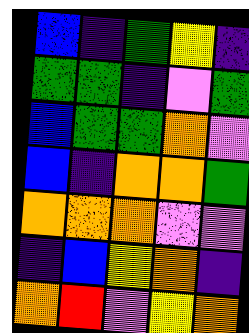[["blue", "indigo", "green", "yellow", "indigo"], ["green", "green", "indigo", "violet", "green"], ["blue", "green", "green", "orange", "violet"], ["blue", "indigo", "orange", "orange", "green"], ["orange", "orange", "orange", "violet", "violet"], ["indigo", "blue", "yellow", "orange", "indigo"], ["orange", "red", "violet", "yellow", "orange"]]